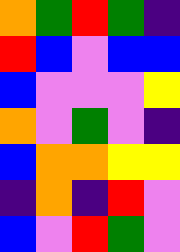[["orange", "green", "red", "green", "indigo"], ["red", "blue", "violet", "blue", "blue"], ["blue", "violet", "violet", "violet", "yellow"], ["orange", "violet", "green", "violet", "indigo"], ["blue", "orange", "orange", "yellow", "yellow"], ["indigo", "orange", "indigo", "red", "violet"], ["blue", "violet", "red", "green", "violet"]]